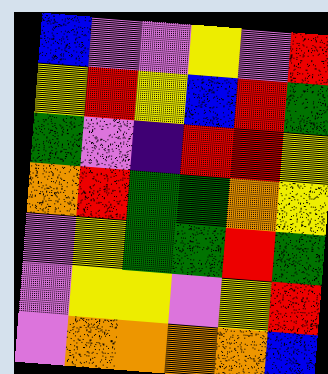[["blue", "violet", "violet", "yellow", "violet", "red"], ["yellow", "red", "yellow", "blue", "red", "green"], ["green", "violet", "indigo", "red", "red", "yellow"], ["orange", "red", "green", "green", "orange", "yellow"], ["violet", "yellow", "green", "green", "red", "green"], ["violet", "yellow", "yellow", "violet", "yellow", "red"], ["violet", "orange", "orange", "orange", "orange", "blue"]]